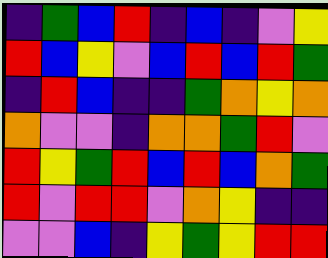[["indigo", "green", "blue", "red", "indigo", "blue", "indigo", "violet", "yellow"], ["red", "blue", "yellow", "violet", "blue", "red", "blue", "red", "green"], ["indigo", "red", "blue", "indigo", "indigo", "green", "orange", "yellow", "orange"], ["orange", "violet", "violet", "indigo", "orange", "orange", "green", "red", "violet"], ["red", "yellow", "green", "red", "blue", "red", "blue", "orange", "green"], ["red", "violet", "red", "red", "violet", "orange", "yellow", "indigo", "indigo"], ["violet", "violet", "blue", "indigo", "yellow", "green", "yellow", "red", "red"]]